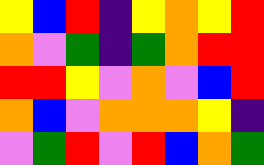[["yellow", "blue", "red", "indigo", "yellow", "orange", "yellow", "red"], ["orange", "violet", "green", "indigo", "green", "orange", "red", "red"], ["red", "red", "yellow", "violet", "orange", "violet", "blue", "red"], ["orange", "blue", "violet", "orange", "orange", "orange", "yellow", "indigo"], ["violet", "green", "red", "violet", "red", "blue", "orange", "green"]]